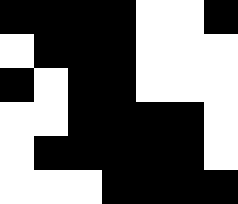[["black", "black", "black", "black", "white", "white", "black"], ["white", "black", "black", "black", "white", "white", "white"], ["black", "white", "black", "black", "white", "white", "white"], ["white", "white", "black", "black", "black", "black", "white"], ["white", "black", "black", "black", "black", "black", "white"], ["white", "white", "white", "black", "black", "black", "black"]]